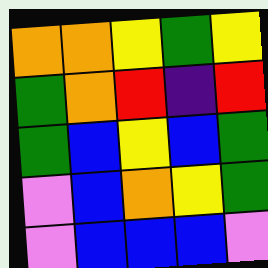[["orange", "orange", "yellow", "green", "yellow"], ["green", "orange", "red", "indigo", "red"], ["green", "blue", "yellow", "blue", "green"], ["violet", "blue", "orange", "yellow", "green"], ["violet", "blue", "blue", "blue", "violet"]]